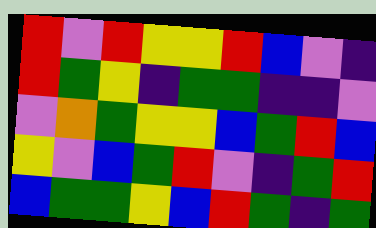[["red", "violet", "red", "yellow", "yellow", "red", "blue", "violet", "indigo"], ["red", "green", "yellow", "indigo", "green", "green", "indigo", "indigo", "violet"], ["violet", "orange", "green", "yellow", "yellow", "blue", "green", "red", "blue"], ["yellow", "violet", "blue", "green", "red", "violet", "indigo", "green", "red"], ["blue", "green", "green", "yellow", "blue", "red", "green", "indigo", "green"]]